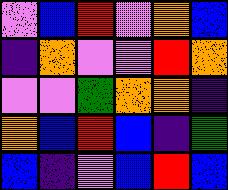[["violet", "blue", "red", "violet", "orange", "blue"], ["indigo", "orange", "violet", "violet", "red", "orange"], ["violet", "violet", "green", "orange", "orange", "indigo"], ["orange", "blue", "red", "blue", "indigo", "green"], ["blue", "indigo", "violet", "blue", "red", "blue"]]